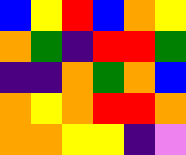[["blue", "yellow", "red", "blue", "orange", "yellow"], ["orange", "green", "indigo", "red", "red", "green"], ["indigo", "indigo", "orange", "green", "orange", "blue"], ["orange", "yellow", "orange", "red", "red", "orange"], ["orange", "orange", "yellow", "yellow", "indigo", "violet"]]